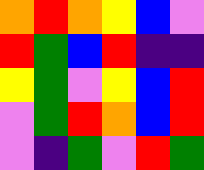[["orange", "red", "orange", "yellow", "blue", "violet"], ["red", "green", "blue", "red", "indigo", "indigo"], ["yellow", "green", "violet", "yellow", "blue", "red"], ["violet", "green", "red", "orange", "blue", "red"], ["violet", "indigo", "green", "violet", "red", "green"]]